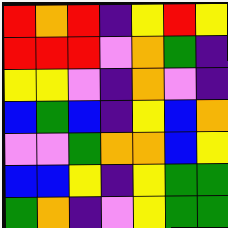[["red", "orange", "red", "indigo", "yellow", "red", "yellow"], ["red", "red", "red", "violet", "orange", "green", "indigo"], ["yellow", "yellow", "violet", "indigo", "orange", "violet", "indigo"], ["blue", "green", "blue", "indigo", "yellow", "blue", "orange"], ["violet", "violet", "green", "orange", "orange", "blue", "yellow"], ["blue", "blue", "yellow", "indigo", "yellow", "green", "green"], ["green", "orange", "indigo", "violet", "yellow", "green", "green"]]